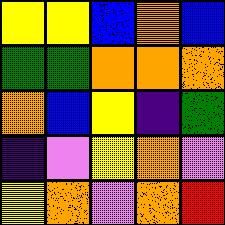[["yellow", "yellow", "blue", "orange", "blue"], ["green", "green", "orange", "orange", "orange"], ["orange", "blue", "yellow", "indigo", "green"], ["indigo", "violet", "yellow", "orange", "violet"], ["yellow", "orange", "violet", "orange", "red"]]